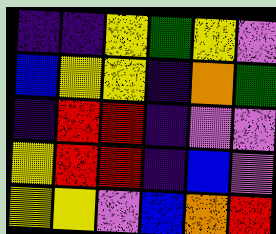[["indigo", "indigo", "yellow", "green", "yellow", "violet"], ["blue", "yellow", "yellow", "indigo", "orange", "green"], ["indigo", "red", "red", "indigo", "violet", "violet"], ["yellow", "red", "red", "indigo", "blue", "violet"], ["yellow", "yellow", "violet", "blue", "orange", "red"]]